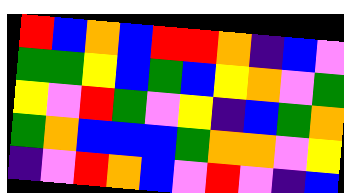[["red", "blue", "orange", "blue", "red", "red", "orange", "indigo", "blue", "violet"], ["green", "green", "yellow", "blue", "green", "blue", "yellow", "orange", "violet", "green"], ["yellow", "violet", "red", "green", "violet", "yellow", "indigo", "blue", "green", "orange"], ["green", "orange", "blue", "blue", "blue", "green", "orange", "orange", "violet", "yellow"], ["indigo", "violet", "red", "orange", "blue", "violet", "red", "violet", "indigo", "blue"]]